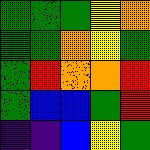[["green", "green", "green", "yellow", "orange"], ["green", "green", "orange", "yellow", "green"], ["green", "red", "orange", "orange", "red"], ["green", "blue", "blue", "green", "red"], ["indigo", "indigo", "blue", "yellow", "green"]]